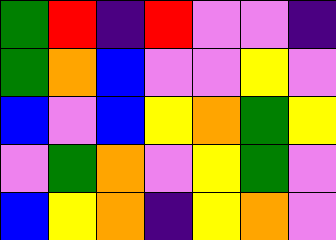[["green", "red", "indigo", "red", "violet", "violet", "indigo"], ["green", "orange", "blue", "violet", "violet", "yellow", "violet"], ["blue", "violet", "blue", "yellow", "orange", "green", "yellow"], ["violet", "green", "orange", "violet", "yellow", "green", "violet"], ["blue", "yellow", "orange", "indigo", "yellow", "orange", "violet"]]